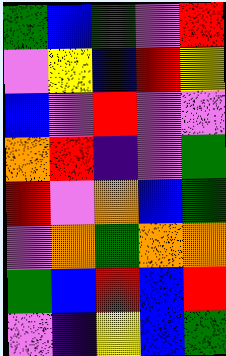[["green", "blue", "green", "violet", "red"], ["violet", "yellow", "blue", "red", "yellow"], ["blue", "violet", "red", "violet", "violet"], ["orange", "red", "indigo", "violet", "green"], ["red", "violet", "orange", "blue", "green"], ["violet", "orange", "green", "orange", "orange"], ["green", "blue", "red", "blue", "red"], ["violet", "indigo", "yellow", "blue", "green"]]